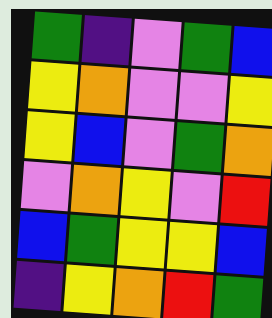[["green", "indigo", "violet", "green", "blue"], ["yellow", "orange", "violet", "violet", "yellow"], ["yellow", "blue", "violet", "green", "orange"], ["violet", "orange", "yellow", "violet", "red"], ["blue", "green", "yellow", "yellow", "blue"], ["indigo", "yellow", "orange", "red", "green"]]